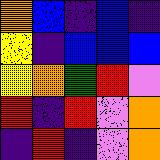[["orange", "blue", "indigo", "blue", "indigo"], ["yellow", "indigo", "blue", "blue", "blue"], ["yellow", "orange", "green", "red", "violet"], ["red", "indigo", "red", "violet", "orange"], ["indigo", "red", "indigo", "violet", "orange"]]